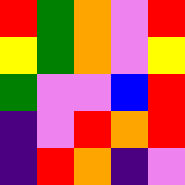[["red", "green", "orange", "violet", "red"], ["yellow", "green", "orange", "violet", "yellow"], ["green", "violet", "violet", "blue", "red"], ["indigo", "violet", "red", "orange", "red"], ["indigo", "red", "orange", "indigo", "violet"]]